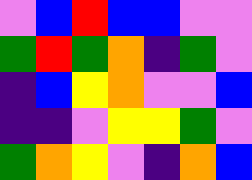[["violet", "blue", "red", "blue", "blue", "violet", "violet"], ["green", "red", "green", "orange", "indigo", "green", "violet"], ["indigo", "blue", "yellow", "orange", "violet", "violet", "blue"], ["indigo", "indigo", "violet", "yellow", "yellow", "green", "violet"], ["green", "orange", "yellow", "violet", "indigo", "orange", "blue"]]